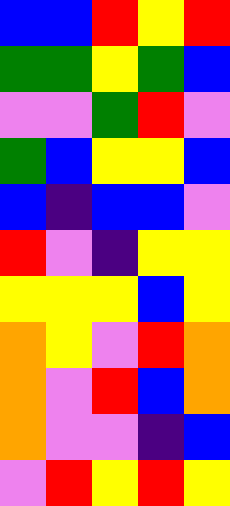[["blue", "blue", "red", "yellow", "red"], ["green", "green", "yellow", "green", "blue"], ["violet", "violet", "green", "red", "violet"], ["green", "blue", "yellow", "yellow", "blue"], ["blue", "indigo", "blue", "blue", "violet"], ["red", "violet", "indigo", "yellow", "yellow"], ["yellow", "yellow", "yellow", "blue", "yellow"], ["orange", "yellow", "violet", "red", "orange"], ["orange", "violet", "red", "blue", "orange"], ["orange", "violet", "violet", "indigo", "blue"], ["violet", "red", "yellow", "red", "yellow"]]